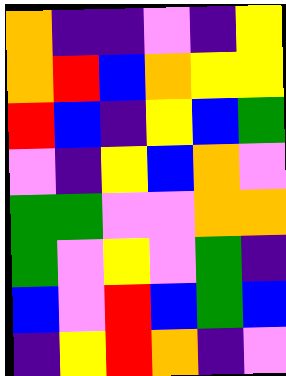[["orange", "indigo", "indigo", "violet", "indigo", "yellow"], ["orange", "red", "blue", "orange", "yellow", "yellow"], ["red", "blue", "indigo", "yellow", "blue", "green"], ["violet", "indigo", "yellow", "blue", "orange", "violet"], ["green", "green", "violet", "violet", "orange", "orange"], ["green", "violet", "yellow", "violet", "green", "indigo"], ["blue", "violet", "red", "blue", "green", "blue"], ["indigo", "yellow", "red", "orange", "indigo", "violet"]]